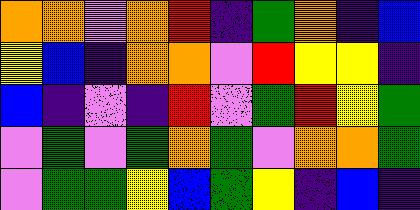[["orange", "orange", "violet", "orange", "red", "indigo", "green", "orange", "indigo", "blue"], ["yellow", "blue", "indigo", "orange", "orange", "violet", "red", "yellow", "yellow", "indigo"], ["blue", "indigo", "violet", "indigo", "red", "violet", "green", "red", "yellow", "green"], ["violet", "green", "violet", "green", "orange", "green", "violet", "orange", "orange", "green"], ["violet", "green", "green", "yellow", "blue", "green", "yellow", "indigo", "blue", "indigo"]]